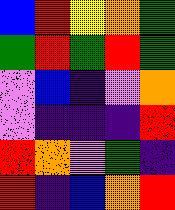[["blue", "red", "yellow", "orange", "green"], ["green", "red", "green", "red", "green"], ["violet", "blue", "indigo", "violet", "orange"], ["violet", "indigo", "indigo", "indigo", "red"], ["red", "orange", "violet", "green", "indigo"], ["red", "indigo", "blue", "orange", "red"]]